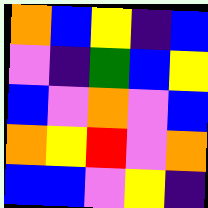[["orange", "blue", "yellow", "indigo", "blue"], ["violet", "indigo", "green", "blue", "yellow"], ["blue", "violet", "orange", "violet", "blue"], ["orange", "yellow", "red", "violet", "orange"], ["blue", "blue", "violet", "yellow", "indigo"]]